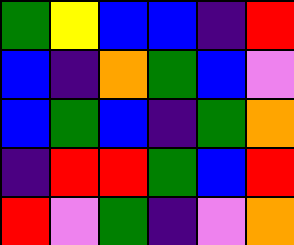[["green", "yellow", "blue", "blue", "indigo", "red"], ["blue", "indigo", "orange", "green", "blue", "violet"], ["blue", "green", "blue", "indigo", "green", "orange"], ["indigo", "red", "red", "green", "blue", "red"], ["red", "violet", "green", "indigo", "violet", "orange"]]